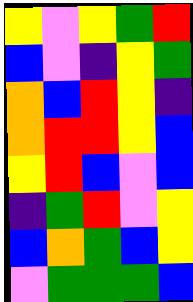[["yellow", "violet", "yellow", "green", "red"], ["blue", "violet", "indigo", "yellow", "green"], ["orange", "blue", "red", "yellow", "indigo"], ["orange", "red", "red", "yellow", "blue"], ["yellow", "red", "blue", "violet", "blue"], ["indigo", "green", "red", "violet", "yellow"], ["blue", "orange", "green", "blue", "yellow"], ["violet", "green", "green", "green", "blue"]]